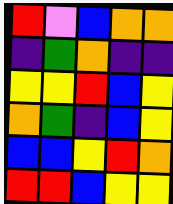[["red", "violet", "blue", "orange", "orange"], ["indigo", "green", "orange", "indigo", "indigo"], ["yellow", "yellow", "red", "blue", "yellow"], ["orange", "green", "indigo", "blue", "yellow"], ["blue", "blue", "yellow", "red", "orange"], ["red", "red", "blue", "yellow", "yellow"]]